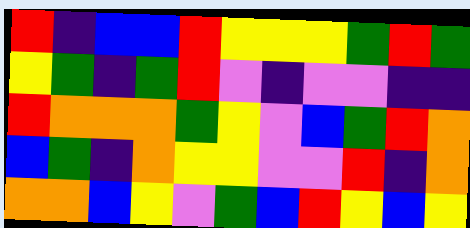[["red", "indigo", "blue", "blue", "red", "yellow", "yellow", "yellow", "green", "red", "green"], ["yellow", "green", "indigo", "green", "red", "violet", "indigo", "violet", "violet", "indigo", "indigo"], ["red", "orange", "orange", "orange", "green", "yellow", "violet", "blue", "green", "red", "orange"], ["blue", "green", "indigo", "orange", "yellow", "yellow", "violet", "violet", "red", "indigo", "orange"], ["orange", "orange", "blue", "yellow", "violet", "green", "blue", "red", "yellow", "blue", "yellow"]]